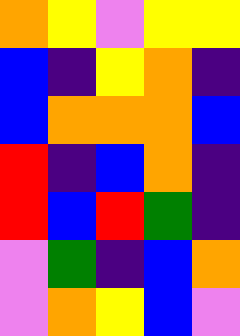[["orange", "yellow", "violet", "yellow", "yellow"], ["blue", "indigo", "yellow", "orange", "indigo"], ["blue", "orange", "orange", "orange", "blue"], ["red", "indigo", "blue", "orange", "indigo"], ["red", "blue", "red", "green", "indigo"], ["violet", "green", "indigo", "blue", "orange"], ["violet", "orange", "yellow", "blue", "violet"]]